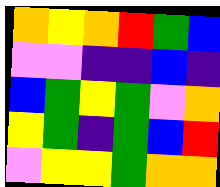[["orange", "yellow", "orange", "red", "green", "blue"], ["violet", "violet", "indigo", "indigo", "blue", "indigo"], ["blue", "green", "yellow", "green", "violet", "orange"], ["yellow", "green", "indigo", "green", "blue", "red"], ["violet", "yellow", "yellow", "green", "orange", "orange"]]